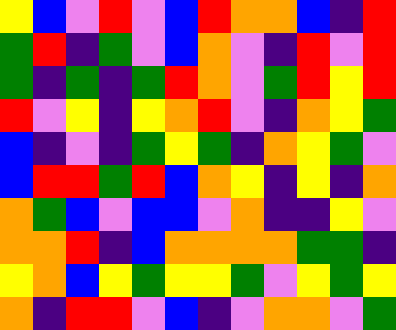[["yellow", "blue", "violet", "red", "violet", "blue", "red", "orange", "orange", "blue", "indigo", "red"], ["green", "red", "indigo", "green", "violet", "blue", "orange", "violet", "indigo", "red", "violet", "red"], ["green", "indigo", "green", "indigo", "green", "red", "orange", "violet", "green", "red", "yellow", "red"], ["red", "violet", "yellow", "indigo", "yellow", "orange", "red", "violet", "indigo", "orange", "yellow", "green"], ["blue", "indigo", "violet", "indigo", "green", "yellow", "green", "indigo", "orange", "yellow", "green", "violet"], ["blue", "red", "red", "green", "red", "blue", "orange", "yellow", "indigo", "yellow", "indigo", "orange"], ["orange", "green", "blue", "violet", "blue", "blue", "violet", "orange", "indigo", "indigo", "yellow", "violet"], ["orange", "orange", "red", "indigo", "blue", "orange", "orange", "orange", "orange", "green", "green", "indigo"], ["yellow", "orange", "blue", "yellow", "green", "yellow", "yellow", "green", "violet", "yellow", "green", "yellow"], ["orange", "indigo", "red", "red", "violet", "blue", "indigo", "violet", "orange", "orange", "violet", "green"]]